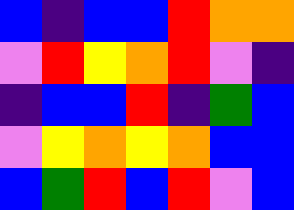[["blue", "indigo", "blue", "blue", "red", "orange", "orange"], ["violet", "red", "yellow", "orange", "red", "violet", "indigo"], ["indigo", "blue", "blue", "red", "indigo", "green", "blue"], ["violet", "yellow", "orange", "yellow", "orange", "blue", "blue"], ["blue", "green", "red", "blue", "red", "violet", "blue"]]